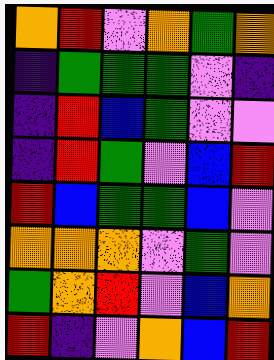[["orange", "red", "violet", "orange", "green", "orange"], ["indigo", "green", "green", "green", "violet", "indigo"], ["indigo", "red", "blue", "green", "violet", "violet"], ["indigo", "red", "green", "violet", "blue", "red"], ["red", "blue", "green", "green", "blue", "violet"], ["orange", "orange", "orange", "violet", "green", "violet"], ["green", "orange", "red", "violet", "blue", "orange"], ["red", "indigo", "violet", "orange", "blue", "red"]]